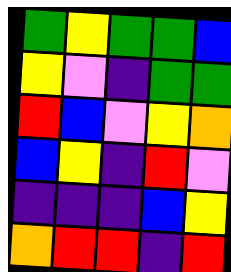[["green", "yellow", "green", "green", "blue"], ["yellow", "violet", "indigo", "green", "green"], ["red", "blue", "violet", "yellow", "orange"], ["blue", "yellow", "indigo", "red", "violet"], ["indigo", "indigo", "indigo", "blue", "yellow"], ["orange", "red", "red", "indigo", "red"]]